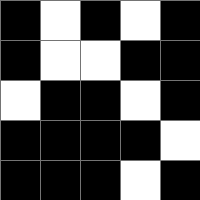[["black", "white", "black", "white", "black"], ["black", "white", "white", "black", "black"], ["white", "black", "black", "white", "black"], ["black", "black", "black", "black", "white"], ["black", "black", "black", "white", "black"]]